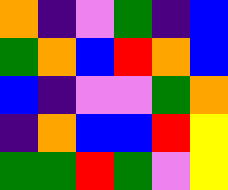[["orange", "indigo", "violet", "green", "indigo", "blue"], ["green", "orange", "blue", "red", "orange", "blue"], ["blue", "indigo", "violet", "violet", "green", "orange"], ["indigo", "orange", "blue", "blue", "red", "yellow"], ["green", "green", "red", "green", "violet", "yellow"]]